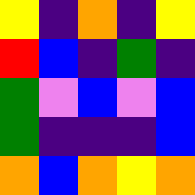[["yellow", "indigo", "orange", "indigo", "yellow"], ["red", "blue", "indigo", "green", "indigo"], ["green", "violet", "blue", "violet", "blue"], ["green", "indigo", "indigo", "indigo", "blue"], ["orange", "blue", "orange", "yellow", "orange"]]